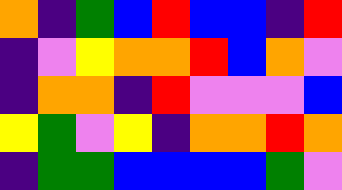[["orange", "indigo", "green", "blue", "red", "blue", "blue", "indigo", "red"], ["indigo", "violet", "yellow", "orange", "orange", "red", "blue", "orange", "violet"], ["indigo", "orange", "orange", "indigo", "red", "violet", "violet", "violet", "blue"], ["yellow", "green", "violet", "yellow", "indigo", "orange", "orange", "red", "orange"], ["indigo", "green", "green", "blue", "blue", "blue", "blue", "green", "violet"]]